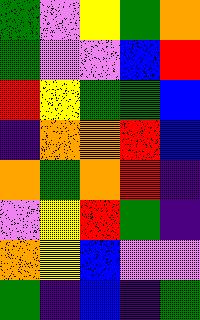[["green", "violet", "yellow", "green", "orange"], ["green", "violet", "violet", "blue", "red"], ["red", "yellow", "green", "green", "blue"], ["indigo", "orange", "orange", "red", "blue"], ["orange", "green", "orange", "red", "indigo"], ["violet", "yellow", "red", "green", "indigo"], ["orange", "yellow", "blue", "violet", "violet"], ["green", "indigo", "blue", "indigo", "green"]]